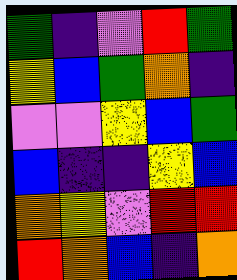[["green", "indigo", "violet", "red", "green"], ["yellow", "blue", "green", "orange", "indigo"], ["violet", "violet", "yellow", "blue", "green"], ["blue", "indigo", "indigo", "yellow", "blue"], ["orange", "yellow", "violet", "red", "red"], ["red", "orange", "blue", "indigo", "orange"]]